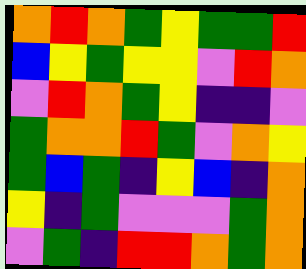[["orange", "red", "orange", "green", "yellow", "green", "green", "red"], ["blue", "yellow", "green", "yellow", "yellow", "violet", "red", "orange"], ["violet", "red", "orange", "green", "yellow", "indigo", "indigo", "violet"], ["green", "orange", "orange", "red", "green", "violet", "orange", "yellow"], ["green", "blue", "green", "indigo", "yellow", "blue", "indigo", "orange"], ["yellow", "indigo", "green", "violet", "violet", "violet", "green", "orange"], ["violet", "green", "indigo", "red", "red", "orange", "green", "orange"]]